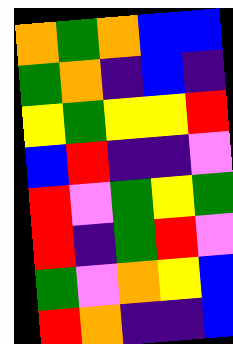[["orange", "green", "orange", "blue", "blue"], ["green", "orange", "indigo", "blue", "indigo"], ["yellow", "green", "yellow", "yellow", "red"], ["blue", "red", "indigo", "indigo", "violet"], ["red", "violet", "green", "yellow", "green"], ["red", "indigo", "green", "red", "violet"], ["green", "violet", "orange", "yellow", "blue"], ["red", "orange", "indigo", "indigo", "blue"]]